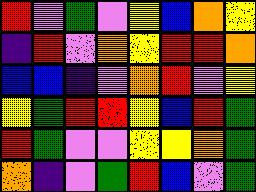[["red", "violet", "green", "violet", "yellow", "blue", "orange", "yellow"], ["indigo", "red", "violet", "orange", "yellow", "red", "red", "orange"], ["blue", "blue", "indigo", "violet", "orange", "red", "violet", "yellow"], ["yellow", "green", "red", "red", "yellow", "blue", "red", "green"], ["red", "green", "violet", "violet", "yellow", "yellow", "orange", "green"], ["orange", "indigo", "violet", "green", "red", "blue", "violet", "green"]]